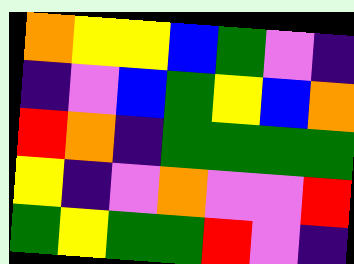[["orange", "yellow", "yellow", "blue", "green", "violet", "indigo"], ["indigo", "violet", "blue", "green", "yellow", "blue", "orange"], ["red", "orange", "indigo", "green", "green", "green", "green"], ["yellow", "indigo", "violet", "orange", "violet", "violet", "red"], ["green", "yellow", "green", "green", "red", "violet", "indigo"]]